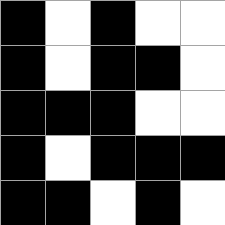[["black", "white", "black", "white", "white"], ["black", "white", "black", "black", "white"], ["black", "black", "black", "white", "white"], ["black", "white", "black", "black", "black"], ["black", "black", "white", "black", "white"]]